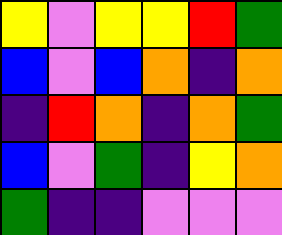[["yellow", "violet", "yellow", "yellow", "red", "green"], ["blue", "violet", "blue", "orange", "indigo", "orange"], ["indigo", "red", "orange", "indigo", "orange", "green"], ["blue", "violet", "green", "indigo", "yellow", "orange"], ["green", "indigo", "indigo", "violet", "violet", "violet"]]